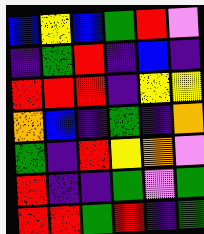[["blue", "yellow", "blue", "green", "red", "violet"], ["indigo", "green", "red", "indigo", "blue", "indigo"], ["red", "red", "red", "indigo", "yellow", "yellow"], ["orange", "blue", "indigo", "green", "indigo", "orange"], ["green", "indigo", "red", "yellow", "orange", "violet"], ["red", "indigo", "indigo", "green", "violet", "green"], ["red", "red", "green", "red", "indigo", "green"]]